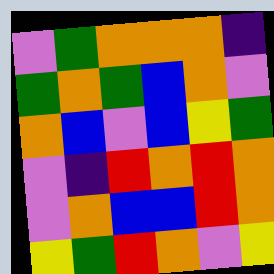[["violet", "green", "orange", "orange", "orange", "indigo"], ["green", "orange", "green", "blue", "orange", "violet"], ["orange", "blue", "violet", "blue", "yellow", "green"], ["violet", "indigo", "red", "orange", "red", "orange"], ["violet", "orange", "blue", "blue", "red", "orange"], ["yellow", "green", "red", "orange", "violet", "yellow"]]